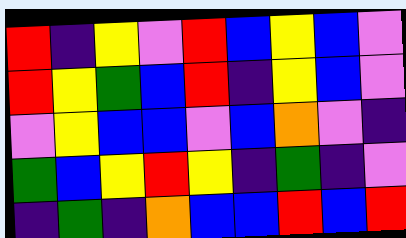[["red", "indigo", "yellow", "violet", "red", "blue", "yellow", "blue", "violet"], ["red", "yellow", "green", "blue", "red", "indigo", "yellow", "blue", "violet"], ["violet", "yellow", "blue", "blue", "violet", "blue", "orange", "violet", "indigo"], ["green", "blue", "yellow", "red", "yellow", "indigo", "green", "indigo", "violet"], ["indigo", "green", "indigo", "orange", "blue", "blue", "red", "blue", "red"]]